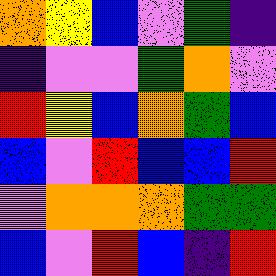[["orange", "yellow", "blue", "violet", "green", "indigo"], ["indigo", "violet", "violet", "green", "orange", "violet"], ["red", "yellow", "blue", "orange", "green", "blue"], ["blue", "violet", "red", "blue", "blue", "red"], ["violet", "orange", "orange", "orange", "green", "green"], ["blue", "violet", "red", "blue", "indigo", "red"]]